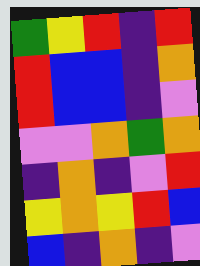[["green", "yellow", "red", "indigo", "red"], ["red", "blue", "blue", "indigo", "orange"], ["red", "blue", "blue", "indigo", "violet"], ["violet", "violet", "orange", "green", "orange"], ["indigo", "orange", "indigo", "violet", "red"], ["yellow", "orange", "yellow", "red", "blue"], ["blue", "indigo", "orange", "indigo", "violet"]]